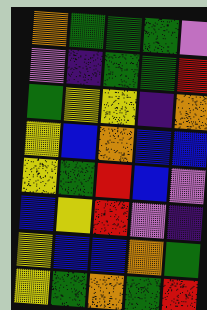[["orange", "green", "green", "green", "violet"], ["violet", "indigo", "green", "green", "red"], ["green", "yellow", "yellow", "indigo", "orange"], ["yellow", "blue", "orange", "blue", "blue"], ["yellow", "green", "red", "blue", "violet"], ["blue", "yellow", "red", "violet", "indigo"], ["yellow", "blue", "blue", "orange", "green"], ["yellow", "green", "orange", "green", "red"]]